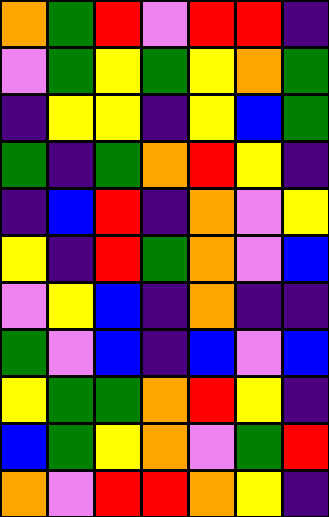[["orange", "green", "red", "violet", "red", "red", "indigo"], ["violet", "green", "yellow", "green", "yellow", "orange", "green"], ["indigo", "yellow", "yellow", "indigo", "yellow", "blue", "green"], ["green", "indigo", "green", "orange", "red", "yellow", "indigo"], ["indigo", "blue", "red", "indigo", "orange", "violet", "yellow"], ["yellow", "indigo", "red", "green", "orange", "violet", "blue"], ["violet", "yellow", "blue", "indigo", "orange", "indigo", "indigo"], ["green", "violet", "blue", "indigo", "blue", "violet", "blue"], ["yellow", "green", "green", "orange", "red", "yellow", "indigo"], ["blue", "green", "yellow", "orange", "violet", "green", "red"], ["orange", "violet", "red", "red", "orange", "yellow", "indigo"]]